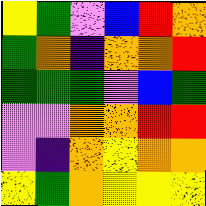[["yellow", "green", "violet", "blue", "red", "orange"], ["green", "orange", "indigo", "orange", "orange", "red"], ["green", "green", "green", "violet", "blue", "green"], ["violet", "violet", "orange", "orange", "red", "red"], ["violet", "indigo", "orange", "yellow", "orange", "orange"], ["yellow", "green", "orange", "yellow", "yellow", "yellow"]]